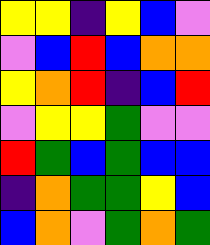[["yellow", "yellow", "indigo", "yellow", "blue", "violet"], ["violet", "blue", "red", "blue", "orange", "orange"], ["yellow", "orange", "red", "indigo", "blue", "red"], ["violet", "yellow", "yellow", "green", "violet", "violet"], ["red", "green", "blue", "green", "blue", "blue"], ["indigo", "orange", "green", "green", "yellow", "blue"], ["blue", "orange", "violet", "green", "orange", "green"]]